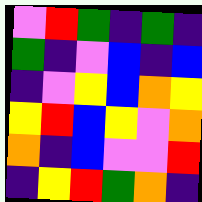[["violet", "red", "green", "indigo", "green", "indigo"], ["green", "indigo", "violet", "blue", "indigo", "blue"], ["indigo", "violet", "yellow", "blue", "orange", "yellow"], ["yellow", "red", "blue", "yellow", "violet", "orange"], ["orange", "indigo", "blue", "violet", "violet", "red"], ["indigo", "yellow", "red", "green", "orange", "indigo"]]